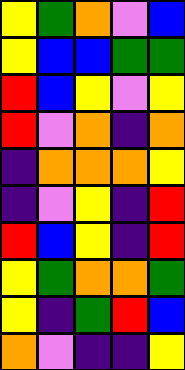[["yellow", "green", "orange", "violet", "blue"], ["yellow", "blue", "blue", "green", "green"], ["red", "blue", "yellow", "violet", "yellow"], ["red", "violet", "orange", "indigo", "orange"], ["indigo", "orange", "orange", "orange", "yellow"], ["indigo", "violet", "yellow", "indigo", "red"], ["red", "blue", "yellow", "indigo", "red"], ["yellow", "green", "orange", "orange", "green"], ["yellow", "indigo", "green", "red", "blue"], ["orange", "violet", "indigo", "indigo", "yellow"]]